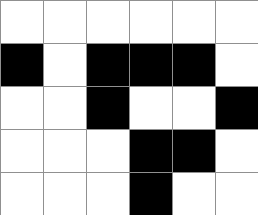[["white", "white", "white", "white", "white", "white"], ["black", "white", "black", "black", "black", "white"], ["white", "white", "black", "white", "white", "black"], ["white", "white", "white", "black", "black", "white"], ["white", "white", "white", "black", "white", "white"]]